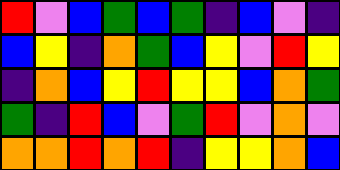[["red", "violet", "blue", "green", "blue", "green", "indigo", "blue", "violet", "indigo"], ["blue", "yellow", "indigo", "orange", "green", "blue", "yellow", "violet", "red", "yellow"], ["indigo", "orange", "blue", "yellow", "red", "yellow", "yellow", "blue", "orange", "green"], ["green", "indigo", "red", "blue", "violet", "green", "red", "violet", "orange", "violet"], ["orange", "orange", "red", "orange", "red", "indigo", "yellow", "yellow", "orange", "blue"]]